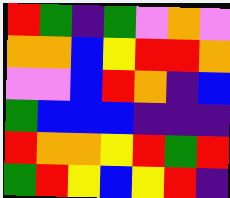[["red", "green", "indigo", "green", "violet", "orange", "violet"], ["orange", "orange", "blue", "yellow", "red", "red", "orange"], ["violet", "violet", "blue", "red", "orange", "indigo", "blue"], ["green", "blue", "blue", "blue", "indigo", "indigo", "indigo"], ["red", "orange", "orange", "yellow", "red", "green", "red"], ["green", "red", "yellow", "blue", "yellow", "red", "indigo"]]